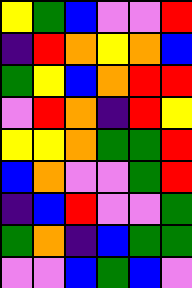[["yellow", "green", "blue", "violet", "violet", "red"], ["indigo", "red", "orange", "yellow", "orange", "blue"], ["green", "yellow", "blue", "orange", "red", "red"], ["violet", "red", "orange", "indigo", "red", "yellow"], ["yellow", "yellow", "orange", "green", "green", "red"], ["blue", "orange", "violet", "violet", "green", "red"], ["indigo", "blue", "red", "violet", "violet", "green"], ["green", "orange", "indigo", "blue", "green", "green"], ["violet", "violet", "blue", "green", "blue", "violet"]]